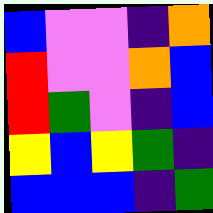[["blue", "violet", "violet", "indigo", "orange"], ["red", "violet", "violet", "orange", "blue"], ["red", "green", "violet", "indigo", "blue"], ["yellow", "blue", "yellow", "green", "indigo"], ["blue", "blue", "blue", "indigo", "green"]]